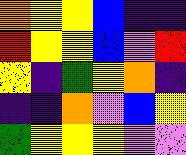[["orange", "yellow", "yellow", "blue", "indigo", "indigo"], ["red", "yellow", "yellow", "blue", "violet", "red"], ["yellow", "indigo", "green", "yellow", "orange", "indigo"], ["indigo", "indigo", "orange", "violet", "blue", "yellow"], ["green", "yellow", "yellow", "yellow", "violet", "violet"]]